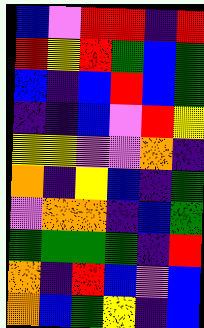[["blue", "violet", "red", "red", "indigo", "red"], ["red", "yellow", "red", "green", "blue", "green"], ["blue", "indigo", "blue", "red", "blue", "green"], ["indigo", "indigo", "blue", "violet", "red", "yellow"], ["yellow", "yellow", "violet", "violet", "orange", "indigo"], ["orange", "indigo", "yellow", "blue", "indigo", "green"], ["violet", "orange", "orange", "indigo", "blue", "green"], ["green", "green", "green", "green", "indigo", "red"], ["orange", "indigo", "red", "blue", "violet", "blue"], ["orange", "blue", "green", "yellow", "indigo", "blue"]]